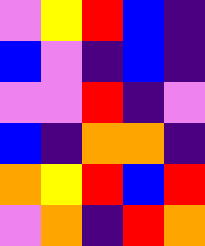[["violet", "yellow", "red", "blue", "indigo"], ["blue", "violet", "indigo", "blue", "indigo"], ["violet", "violet", "red", "indigo", "violet"], ["blue", "indigo", "orange", "orange", "indigo"], ["orange", "yellow", "red", "blue", "red"], ["violet", "orange", "indigo", "red", "orange"]]